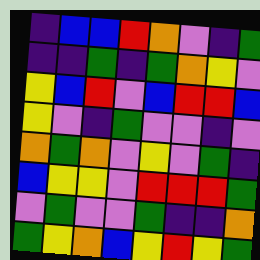[["indigo", "blue", "blue", "red", "orange", "violet", "indigo", "green"], ["indigo", "indigo", "green", "indigo", "green", "orange", "yellow", "violet"], ["yellow", "blue", "red", "violet", "blue", "red", "red", "blue"], ["yellow", "violet", "indigo", "green", "violet", "violet", "indigo", "violet"], ["orange", "green", "orange", "violet", "yellow", "violet", "green", "indigo"], ["blue", "yellow", "yellow", "violet", "red", "red", "red", "green"], ["violet", "green", "violet", "violet", "green", "indigo", "indigo", "orange"], ["green", "yellow", "orange", "blue", "yellow", "red", "yellow", "green"]]